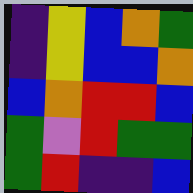[["indigo", "yellow", "blue", "orange", "green"], ["indigo", "yellow", "blue", "blue", "orange"], ["blue", "orange", "red", "red", "blue"], ["green", "violet", "red", "green", "green"], ["green", "red", "indigo", "indigo", "blue"]]